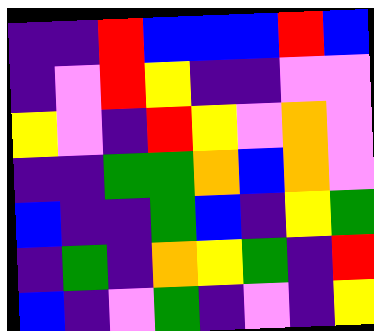[["indigo", "indigo", "red", "blue", "blue", "blue", "red", "blue"], ["indigo", "violet", "red", "yellow", "indigo", "indigo", "violet", "violet"], ["yellow", "violet", "indigo", "red", "yellow", "violet", "orange", "violet"], ["indigo", "indigo", "green", "green", "orange", "blue", "orange", "violet"], ["blue", "indigo", "indigo", "green", "blue", "indigo", "yellow", "green"], ["indigo", "green", "indigo", "orange", "yellow", "green", "indigo", "red"], ["blue", "indigo", "violet", "green", "indigo", "violet", "indigo", "yellow"]]